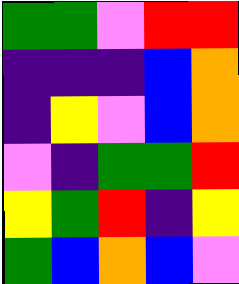[["green", "green", "violet", "red", "red"], ["indigo", "indigo", "indigo", "blue", "orange"], ["indigo", "yellow", "violet", "blue", "orange"], ["violet", "indigo", "green", "green", "red"], ["yellow", "green", "red", "indigo", "yellow"], ["green", "blue", "orange", "blue", "violet"]]